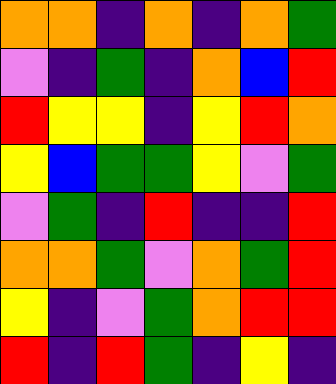[["orange", "orange", "indigo", "orange", "indigo", "orange", "green"], ["violet", "indigo", "green", "indigo", "orange", "blue", "red"], ["red", "yellow", "yellow", "indigo", "yellow", "red", "orange"], ["yellow", "blue", "green", "green", "yellow", "violet", "green"], ["violet", "green", "indigo", "red", "indigo", "indigo", "red"], ["orange", "orange", "green", "violet", "orange", "green", "red"], ["yellow", "indigo", "violet", "green", "orange", "red", "red"], ["red", "indigo", "red", "green", "indigo", "yellow", "indigo"]]